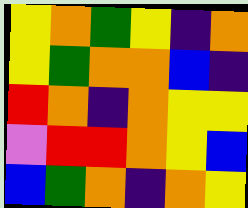[["yellow", "orange", "green", "yellow", "indigo", "orange"], ["yellow", "green", "orange", "orange", "blue", "indigo"], ["red", "orange", "indigo", "orange", "yellow", "yellow"], ["violet", "red", "red", "orange", "yellow", "blue"], ["blue", "green", "orange", "indigo", "orange", "yellow"]]